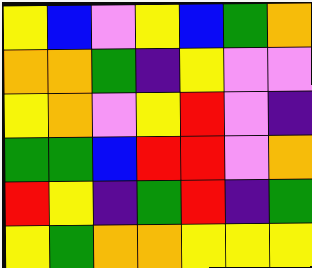[["yellow", "blue", "violet", "yellow", "blue", "green", "orange"], ["orange", "orange", "green", "indigo", "yellow", "violet", "violet"], ["yellow", "orange", "violet", "yellow", "red", "violet", "indigo"], ["green", "green", "blue", "red", "red", "violet", "orange"], ["red", "yellow", "indigo", "green", "red", "indigo", "green"], ["yellow", "green", "orange", "orange", "yellow", "yellow", "yellow"]]